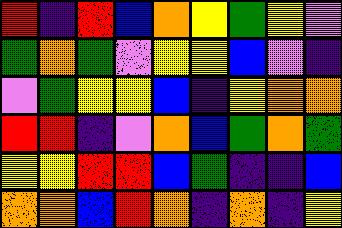[["red", "indigo", "red", "blue", "orange", "yellow", "green", "yellow", "violet"], ["green", "orange", "green", "violet", "yellow", "yellow", "blue", "violet", "indigo"], ["violet", "green", "yellow", "yellow", "blue", "indigo", "yellow", "orange", "orange"], ["red", "red", "indigo", "violet", "orange", "blue", "green", "orange", "green"], ["yellow", "yellow", "red", "red", "blue", "green", "indigo", "indigo", "blue"], ["orange", "orange", "blue", "red", "orange", "indigo", "orange", "indigo", "yellow"]]